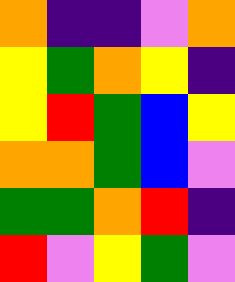[["orange", "indigo", "indigo", "violet", "orange"], ["yellow", "green", "orange", "yellow", "indigo"], ["yellow", "red", "green", "blue", "yellow"], ["orange", "orange", "green", "blue", "violet"], ["green", "green", "orange", "red", "indigo"], ["red", "violet", "yellow", "green", "violet"]]